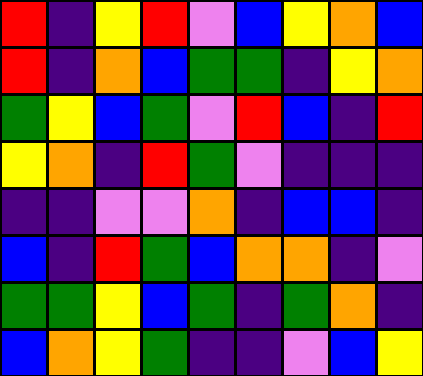[["red", "indigo", "yellow", "red", "violet", "blue", "yellow", "orange", "blue"], ["red", "indigo", "orange", "blue", "green", "green", "indigo", "yellow", "orange"], ["green", "yellow", "blue", "green", "violet", "red", "blue", "indigo", "red"], ["yellow", "orange", "indigo", "red", "green", "violet", "indigo", "indigo", "indigo"], ["indigo", "indigo", "violet", "violet", "orange", "indigo", "blue", "blue", "indigo"], ["blue", "indigo", "red", "green", "blue", "orange", "orange", "indigo", "violet"], ["green", "green", "yellow", "blue", "green", "indigo", "green", "orange", "indigo"], ["blue", "orange", "yellow", "green", "indigo", "indigo", "violet", "blue", "yellow"]]